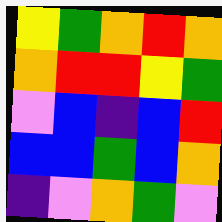[["yellow", "green", "orange", "red", "orange"], ["orange", "red", "red", "yellow", "green"], ["violet", "blue", "indigo", "blue", "red"], ["blue", "blue", "green", "blue", "orange"], ["indigo", "violet", "orange", "green", "violet"]]